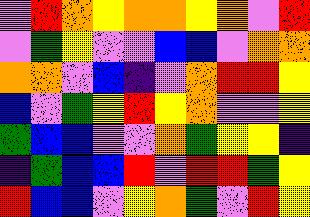[["violet", "red", "orange", "yellow", "orange", "orange", "yellow", "orange", "violet", "red"], ["violet", "green", "yellow", "violet", "violet", "blue", "blue", "violet", "orange", "orange"], ["orange", "orange", "violet", "blue", "indigo", "violet", "orange", "red", "red", "yellow"], ["blue", "violet", "green", "yellow", "red", "yellow", "orange", "violet", "violet", "yellow"], ["green", "blue", "blue", "violet", "violet", "orange", "green", "yellow", "yellow", "indigo"], ["indigo", "green", "blue", "blue", "red", "violet", "red", "red", "green", "yellow"], ["red", "blue", "blue", "violet", "yellow", "orange", "green", "violet", "red", "yellow"]]